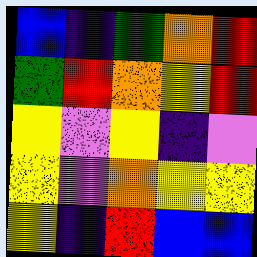[["blue", "indigo", "green", "orange", "red"], ["green", "red", "orange", "yellow", "red"], ["yellow", "violet", "yellow", "indigo", "violet"], ["yellow", "violet", "orange", "yellow", "yellow"], ["yellow", "indigo", "red", "blue", "blue"]]